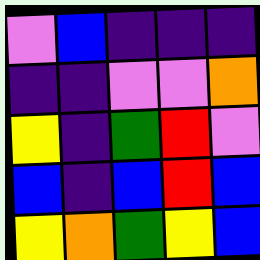[["violet", "blue", "indigo", "indigo", "indigo"], ["indigo", "indigo", "violet", "violet", "orange"], ["yellow", "indigo", "green", "red", "violet"], ["blue", "indigo", "blue", "red", "blue"], ["yellow", "orange", "green", "yellow", "blue"]]